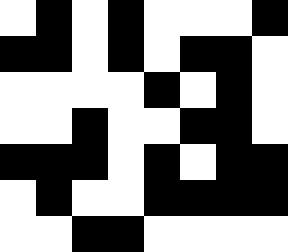[["white", "black", "white", "black", "white", "white", "white", "black"], ["black", "black", "white", "black", "white", "black", "black", "white"], ["white", "white", "white", "white", "black", "white", "black", "white"], ["white", "white", "black", "white", "white", "black", "black", "white"], ["black", "black", "black", "white", "black", "white", "black", "black"], ["white", "black", "white", "white", "black", "black", "black", "black"], ["white", "white", "black", "black", "white", "white", "white", "white"]]